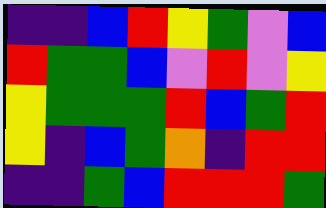[["indigo", "indigo", "blue", "red", "yellow", "green", "violet", "blue"], ["red", "green", "green", "blue", "violet", "red", "violet", "yellow"], ["yellow", "green", "green", "green", "red", "blue", "green", "red"], ["yellow", "indigo", "blue", "green", "orange", "indigo", "red", "red"], ["indigo", "indigo", "green", "blue", "red", "red", "red", "green"]]